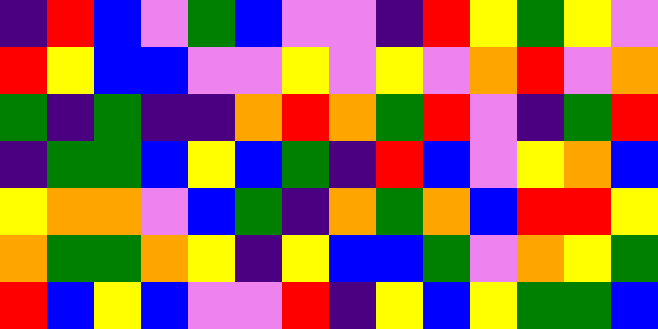[["indigo", "red", "blue", "violet", "green", "blue", "violet", "violet", "indigo", "red", "yellow", "green", "yellow", "violet"], ["red", "yellow", "blue", "blue", "violet", "violet", "yellow", "violet", "yellow", "violet", "orange", "red", "violet", "orange"], ["green", "indigo", "green", "indigo", "indigo", "orange", "red", "orange", "green", "red", "violet", "indigo", "green", "red"], ["indigo", "green", "green", "blue", "yellow", "blue", "green", "indigo", "red", "blue", "violet", "yellow", "orange", "blue"], ["yellow", "orange", "orange", "violet", "blue", "green", "indigo", "orange", "green", "orange", "blue", "red", "red", "yellow"], ["orange", "green", "green", "orange", "yellow", "indigo", "yellow", "blue", "blue", "green", "violet", "orange", "yellow", "green"], ["red", "blue", "yellow", "blue", "violet", "violet", "red", "indigo", "yellow", "blue", "yellow", "green", "green", "blue"]]